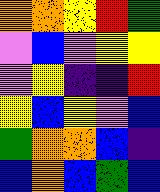[["orange", "orange", "yellow", "red", "green"], ["violet", "blue", "violet", "yellow", "yellow"], ["violet", "yellow", "indigo", "indigo", "red"], ["yellow", "blue", "yellow", "violet", "blue"], ["green", "orange", "orange", "blue", "indigo"], ["blue", "orange", "blue", "green", "blue"]]